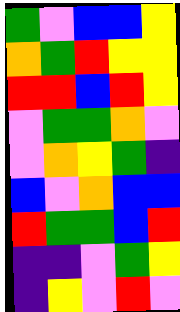[["green", "violet", "blue", "blue", "yellow"], ["orange", "green", "red", "yellow", "yellow"], ["red", "red", "blue", "red", "yellow"], ["violet", "green", "green", "orange", "violet"], ["violet", "orange", "yellow", "green", "indigo"], ["blue", "violet", "orange", "blue", "blue"], ["red", "green", "green", "blue", "red"], ["indigo", "indigo", "violet", "green", "yellow"], ["indigo", "yellow", "violet", "red", "violet"]]